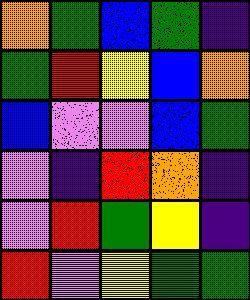[["orange", "green", "blue", "green", "indigo"], ["green", "red", "yellow", "blue", "orange"], ["blue", "violet", "violet", "blue", "green"], ["violet", "indigo", "red", "orange", "indigo"], ["violet", "red", "green", "yellow", "indigo"], ["red", "violet", "yellow", "green", "green"]]